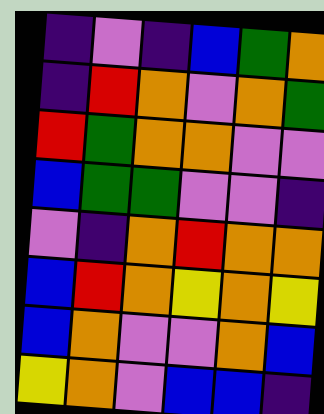[["indigo", "violet", "indigo", "blue", "green", "orange"], ["indigo", "red", "orange", "violet", "orange", "green"], ["red", "green", "orange", "orange", "violet", "violet"], ["blue", "green", "green", "violet", "violet", "indigo"], ["violet", "indigo", "orange", "red", "orange", "orange"], ["blue", "red", "orange", "yellow", "orange", "yellow"], ["blue", "orange", "violet", "violet", "orange", "blue"], ["yellow", "orange", "violet", "blue", "blue", "indigo"]]